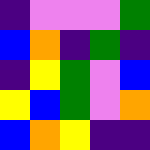[["indigo", "violet", "violet", "violet", "green"], ["blue", "orange", "indigo", "green", "indigo"], ["indigo", "yellow", "green", "violet", "blue"], ["yellow", "blue", "green", "violet", "orange"], ["blue", "orange", "yellow", "indigo", "indigo"]]